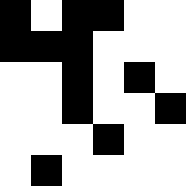[["black", "white", "black", "black", "white", "white"], ["black", "black", "black", "white", "white", "white"], ["white", "white", "black", "white", "black", "white"], ["white", "white", "black", "white", "white", "black"], ["white", "white", "white", "black", "white", "white"], ["white", "black", "white", "white", "white", "white"]]